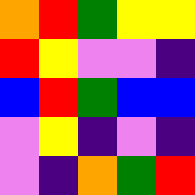[["orange", "red", "green", "yellow", "yellow"], ["red", "yellow", "violet", "violet", "indigo"], ["blue", "red", "green", "blue", "blue"], ["violet", "yellow", "indigo", "violet", "indigo"], ["violet", "indigo", "orange", "green", "red"]]